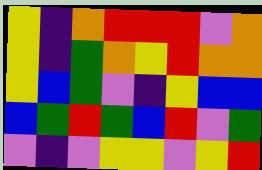[["yellow", "indigo", "orange", "red", "red", "red", "violet", "orange"], ["yellow", "indigo", "green", "orange", "yellow", "red", "orange", "orange"], ["yellow", "blue", "green", "violet", "indigo", "yellow", "blue", "blue"], ["blue", "green", "red", "green", "blue", "red", "violet", "green"], ["violet", "indigo", "violet", "yellow", "yellow", "violet", "yellow", "red"]]